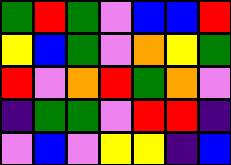[["green", "red", "green", "violet", "blue", "blue", "red"], ["yellow", "blue", "green", "violet", "orange", "yellow", "green"], ["red", "violet", "orange", "red", "green", "orange", "violet"], ["indigo", "green", "green", "violet", "red", "red", "indigo"], ["violet", "blue", "violet", "yellow", "yellow", "indigo", "blue"]]